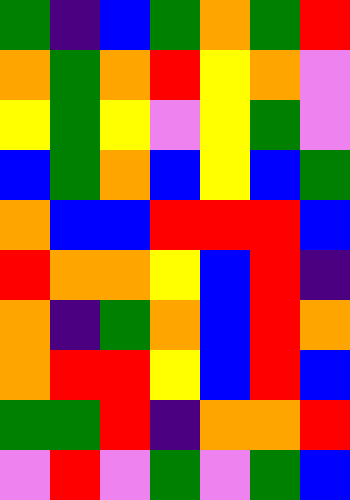[["green", "indigo", "blue", "green", "orange", "green", "red"], ["orange", "green", "orange", "red", "yellow", "orange", "violet"], ["yellow", "green", "yellow", "violet", "yellow", "green", "violet"], ["blue", "green", "orange", "blue", "yellow", "blue", "green"], ["orange", "blue", "blue", "red", "red", "red", "blue"], ["red", "orange", "orange", "yellow", "blue", "red", "indigo"], ["orange", "indigo", "green", "orange", "blue", "red", "orange"], ["orange", "red", "red", "yellow", "blue", "red", "blue"], ["green", "green", "red", "indigo", "orange", "orange", "red"], ["violet", "red", "violet", "green", "violet", "green", "blue"]]